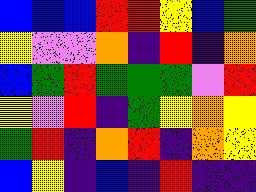[["blue", "blue", "blue", "red", "red", "yellow", "blue", "green"], ["yellow", "violet", "violet", "orange", "indigo", "red", "indigo", "orange"], ["blue", "green", "red", "green", "green", "green", "violet", "red"], ["yellow", "violet", "red", "indigo", "green", "yellow", "orange", "yellow"], ["green", "red", "indigo", "orange", "red", "indigo", "orange", "yellow"], ["blue", "yellow", "indigo", "blue", "indigo", "red", "indigo", "indigo"]]